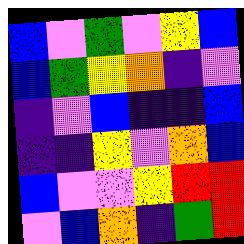[["blue", "violet", "green", "violet", "yellow", "blue"], ["blue", "green", "yellow", "orange", "indigo", "violet"], ["indigo", "violet", "blue", "indigo", "indigo", "blue"], ["indigo", "indigo", "yellow", "violet", "orange", "blue"], ["blue", "violet", "violet", "yellow", "red", "red"], ["violet", "blue", "orange", "indigo", "green", "red"]]